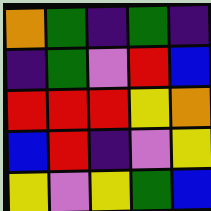[["orange", "green", "indigo", "green", "indigo"], ["indigo", "green", "violet", "red", "blue"], ["red", "red", "red", "yellow", "orange"], ["blue", "red", "indigo", "violet", "yellow"], ["yellow", "violet", "yellow", "green", "blue"]]